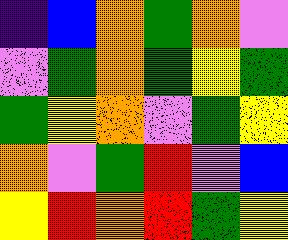[["indigo", "blue", "orange", "green", "orange", "violet"], ["violet", "green", "orange", "green", "yellow", "green"], ["green", "yellow", "orange", "violet", "green", "yellow"], ["orange", "violet", "green", "red", "violet", "blue"], ["yellow", "red", "orange", "red", "green", "yellow"]]